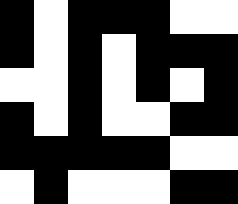[["black", "white", "black", "black", "black", "white", "white"], ["black", "white", "black", "white", "black", "black", "black"], ["white", "white", "black", "white", "black", "white", "black"], ["black", "white", "black", "white", "white", "black", "black"], ["black", "black", "black", "black", "black", "white", "white"], ["white", "black", "white", "white", "white", "black", "black"]]